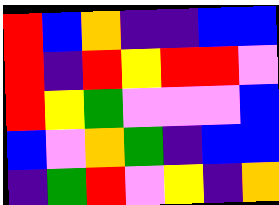[["red", "blue", "orange", "indigo", "indigo", "blue", "blue"], ["red", "indigo", "red", "yellow", "red", "red", "violet"], ["red", "yellow", "green", "violet", "violet", "violet", "blue"], ["blue", "violet", "orange", "green", "indigo", "blue", "blue"], ["indigo", "green", "red", "violet", "yellow", "indigo", "orange"]]